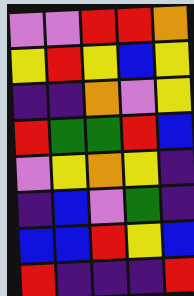[["violet", "violet", "red", "red", "orange"], ["yellow", "red", "yellow", "blue", "yellow"], ["indigo", "indigo", "orange", "violet", "yellow"], ["red", "green", "green", "red", "blue"], ["violet", "yellow", "orange", "yellow", "indigo"], ["indigo", "blue", "violet", "green", "indigo"], ["blue", "blue", "red", "yellow", "blue"], ["red", "indigo", "indigo", "indigo", "red"]]